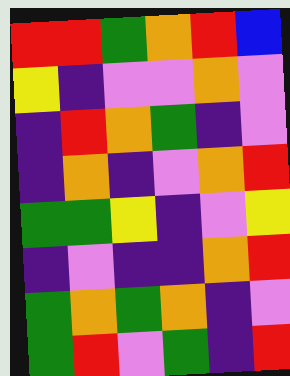[["red", "red", "green", "orange", "red", "blue"], ["yellow", "indigo", "violet", "violet", "orange", "violet"], ["indigo", "red", "orange", "green", "indigo", "violet"], ["indigo", "orange", "indigo", "violet", "orange", "red"], ["green", "green", "yellow", "indigo", "violet", "yellow"], ["indigo", "violet", "indigo", "indigo", "orange", "red"], ["green", "orange", "green", "orange", "indigo", "violet"], ["green", "red", "violet", "green", "indigo", "red"]]